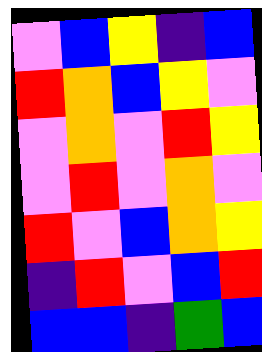[["violet", "blue", "yellow", "indigo", "blue"], ["red", "orange", "blue", "yellow", "violet"], ["violet", "orange", "violet", "red", "yellow"], ["violet", "red", "violet", "orange", "violet"], ["red", "violet", "blue", "orange", "yellow"], ["indigo", "red", "violet", "blue", "red"], ["blue", "blue", "indigo", "green", "blue"]]